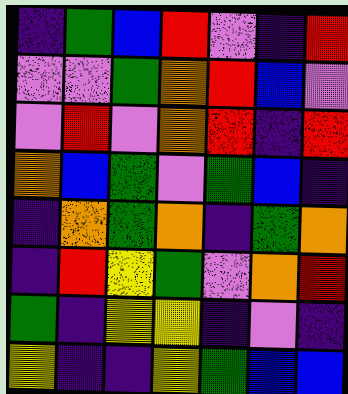[["indigo", "green", "blue", "red", "violet", "indigo", "red"], ["violet", "violet", "green", "orange", "red", "blue", "violet"], ["violet", "red", "violet", "orange", "red", "indigo", "red"], ["orange", "blue", "green", "violet", "green", "blue", "indigo"], ["indigo", "orange", "green", "orange", "indigo", "green", "orange"], ["indigo", "red", "yellow", "green", "violet", "orange", "red"], ["green", "indigo", "yellow", "yellow", "indigo", "violet", "indigo"], ["yellow", "indigo", "indigo", "yellow", "green", "blue", "blue"]]